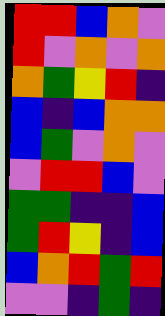[["red", "red", "blue", "orange", "violet"], ["red", "violet", "orange", "violet", "orange"], ["orange", "green", "yellow", "red", "indigo"], ["blue", "indigo", "blue", "orange", "orange"], ["blue", "green", "violet", "orange", "violet"], ["violet", "red", "red", "blue", "violet"], ["green", "green", "indigo", "indigo", "blue"], ["green", "red", "yellow", "indigo", "blue"], ["blue", "orange", "red", "green", "red"], ["violet", "violet", "indigo", "green", "indigo"]]